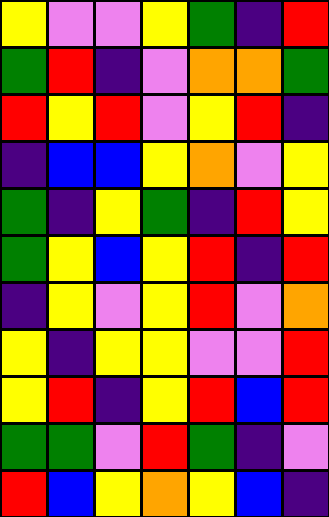[["yellow", "violet", "violet", "yellow", "green", "indigo", "red"], ["green", "red", "indigo", "violet", "orange", "orange", "green"], ["red", "yellow", "red", "violet", "yellow", "red", "indigo"], ["indigo", "blue", "blue", "yellow", "orange", "violet", "yellow"], ["green", "indigo", "yellow", "green", "indigo", "red", "yellow"], ["green", "yellow", "blue", "yellow", "red", "indigo", "red"], ["indigo", "yellow", "violet", "yellow", "red", "violet", "orange"], ["yellow", "indigo", "yellow", "yellow", "violet", "violet", "red"], ["yellow", "red", "indigo", "yellow", "red", "blue", "red"], ["green", "green", "violet", "red", "green", "indigo", "violet"], ["red", "blue", "yellow", "orange", "yellow", "blue", "indigo"]]